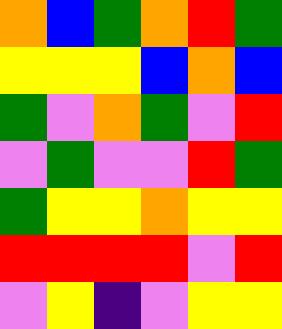[["orange", "blue", "green", "orange", "red", "green"], ["yellow", "yellow", "yellow", "blue", "orange", "blue"], ["green", "violet", "orange", "green", "violet", "red"], ["violet", "green", "violet", "violet", "red", "green"], ["green", "yellow", "yellow", "orange", "yellow", "yellow"], ["red", "red", "red", "red", "violet", "red"], ["violet", "yellow", "indigo", "violet", "yellow", "yellow"]]